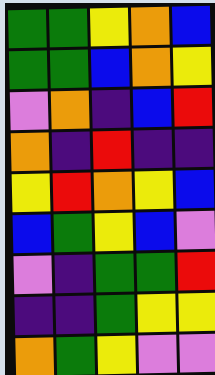[["green", "green", "yellow", "orange", "blue"], ["green", "green", "blue", "orange", "yellow"], ["violet", "orange", "indigo", "blue", "red"], ["orange", "indigo", "red", "indigo", "indigo"], ["yellow", "red", "orange", "yellow", "blue"], ["blue", "green", "yellow", "blue", "violet"], ["violet", "indigo", "green", "green", "red"], ["indigo", "indigo", "green", "yellow", "yellow"], ["orange", "green", "yellow", "violet", "violet"]]